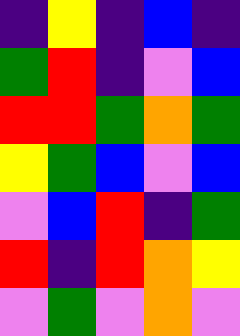[["indigo", "yellow", "indigo", "blue", "indigo"], ["green", "red", "indigo", "violet", "blue"], ["red", "red", "green", "orange", "green"], ["yellow", "green", "blue", "violet", "blue"], ["violet", "blue", "red", "indigo", "green"], ["red", "indigo", "red", "orange", "yellow"], ["violet", "green", "violet", "orange", "violet"]]